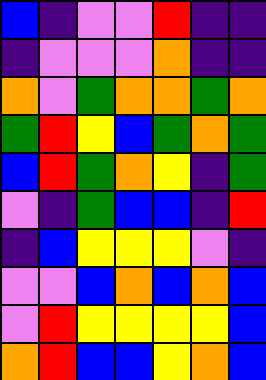[["blue", "indigo", "violet", "violet", "red", "indigo", "indigo"], ["indigo", "violet", "violet", "violet", "orange", "indigo", "indigo"], ["orange", "violet", "green", "orange", "orange", "green", "orange"], ["green", "red", "yellow", "blue", "green", "orange", "green"], ["blue", "red", "green", "orange", "yellow", "indigo", "green"], ["violet", "indigo", "green", "blue", "blue", "indigo", "red"], ["indigo", "blue", "yellow", "yellow", "yellow", "violet", "indigo"], ["violet", "violet", "blue", "orange", "blue", "orange", "blue"], ["violet", "red", "yellow", "yellow", "yellow", "yellow", "blue"], ["orange", "red", "blue", "blue", "yellow", "orange", "blue"]]